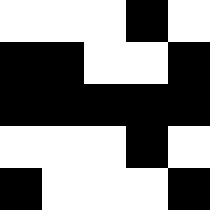[["white", "white", "white", "black", "white"], ["black", "black", "white", "white", "black"], ["black", "black", "black", "black", "black"], ["white", "white", "white", "black", "white"], ["black", "white", "white", "white", "black"]]